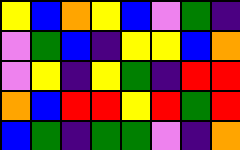[["yellow", "blue", "orange", "yellow", "blue", "violet", "green", "indigo"], ["violet", "green", "blue", "indigo", "yellow", "yellow", "blue", "orange"], ["violet", "yellow", "indigo", "yellow", "green", "indigo", "red", "red"], ["orange", "blue", "red", "red", "yellow", "red", "green", "red"], ["blue", "green", "indigo", "green", "green", "violet", "indigo", "orange"]]